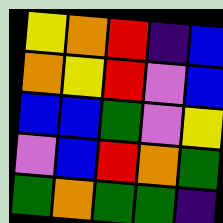[["yellow", "orange", "red", "indigo", "blue"], ["orange", "yellow", "red", "violet", "blue"], ["blue", "blue", "green", "violet", "yellow"], ["violet", "blue", "red", "orange", "green"], ["green", "orange", "green", "green", "indigo"]]